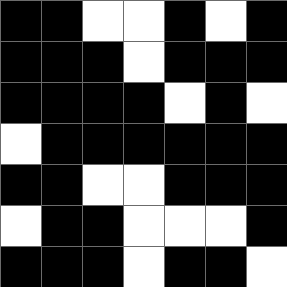[["black", "black", "white", "white", "black", "white", "black"], ["black", "black", "black", "white", "black", "black", "black"], ["black", "black", "black", "black", "white", "black", "white"], ["white", "black", "black", "black", "black", "black", "black"], ["black", "black", "white", "white", "black", "black", "black"], ["white", "black", "black", "white", "white", "white", "black"], ["black", "black", "black", "white", "black", "black", "white"]]